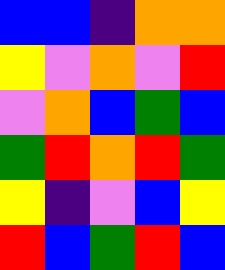[["blue", "blue", "indigo", "orange", "orange"], ["yellow", "violet", "orange", "violet", "red"], ["violet", "orange", "blue", "green", "blue"], ["green", "red", "orange", "red", "green"], ["yellow", "indigo", "violet", "blue", "yellow"], ["red", "blue", "green", "red", "blue"]]